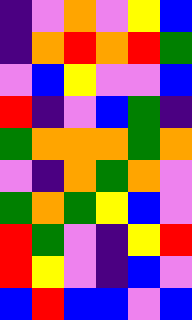[["indigo", "violet", "orange", "violet", "yellow", "blue"], ["indigo", "orange", "red", "orange", "red", "green"], ["violet", "blue", "yellow", "violet", "violet", "blue"], ["red", "indigo", "violet", "blue", "green", "indigo"], ["green", "orange", "orange", "orange", "green", "orange"], ["violet", "indigo", "orange", "green", "orange", "violet"], ["green", "orange", "green", "yellow", "blue", "violet"], ["red", "green", "violet", "indigo", "yellow", "red"], ["red", "yellow", "violet", "indigo", "blue", "violet"], ["blue", "red", "blue", "blue", "violet", "blue"]]